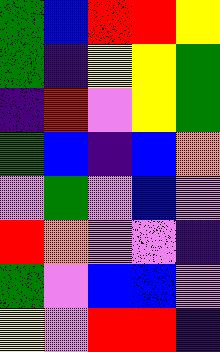[["green", "blue", "red", "red", "yellow"], ["green", "indigo", "yellow", "yellow", "green"], ["indigo", "red", "violet", "yellow", "green"], ["green", "blue", "indigo", "blue", "orange"], ["violet", "green", "violet", "blue", "violet"], ["red", "orange", "violet", "violet", "indigo"], ["green", "violet", "blue", "blue", "violet"], ["yellow", "violet", "red", "red", "indigo"]]